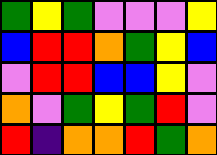[["green", "yellow", "green", "violet", "violet", "violet", "yellow"], ["blue", "red", "red", "orange", "green", "yellow", "blue"], ["violet", "red", "red", "blue", "blue", "yellow", "violet"], ["orange", "violet", "green", "yellow", "green", "red", "violet"], ["red", "indigo", "orange", "orange", "red", "green", "orange"]]